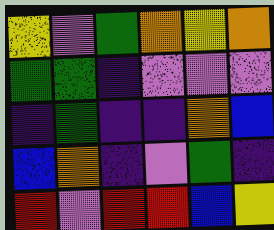[["yellow", "violet", "green", "orange", "yellow", "orange"], ["green", "green", "indigo", "violet", "violet", "violet"], ["indigo", "green", "indigo", "indigo", "orange", "blue"], ["blue", "orange", "indigo", "violet", "green", "indigo"], ["red", "violet", "red", "red", "blue", "yellow"]]